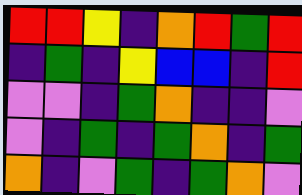[["red", "red", "yellow", "indigo", "orange", "red", "green", "red"], ["indigo", "green", "indigo", "yellow", "blue", "blue", "indigo", "red"], ["violet", "violet", "indigo", "green", "orange", "indigo", "indigo", "violet"], ["violet", "indigo", "green", "indigo", "green", "orange", "indigo", "green"], ["orange", "indigo", "violet", "green", "indigo", "green", "orange", "violet"]]